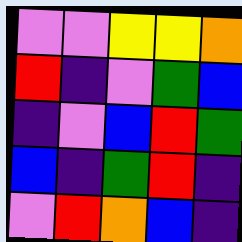[["violet", "violet", "yellow", "yellow", "orange"], ["red", "indigo", "violet", "green", "blue"], ["indigo", "violet", "blue", "red", "green"], ["blue", "indigo", "green", "red", "indigo"], ["violet", "red", "orange", "blue", "indigo"]]